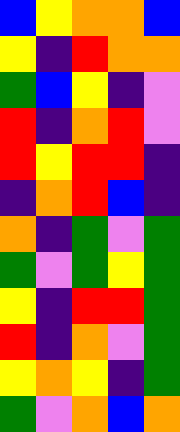[["blue", "yellow", "orange", "orange", "blue"], ["yellow", "indigo", "red", "orange", "orange"], ["green", "blue", "yellow", "indigo", "violet"], ["red", "indigo", "orange", "red", "violet"], ["red", "yellow", "red", "red", "indigo"], ["indigo", "orange", "red", "blue", "indigo"], ["orange", "indigo", "green", "violet", "green"], ["green", "violet", "green", "yellow", "green"], ["yellow", "indigo", "red", "red", "green"], ["red", "indigo", "orange", "violet", "green"], ["yellow", "orange", "yellow", "indigo", "green"], ["green", "violet", "orange", "blue", "orange"]]